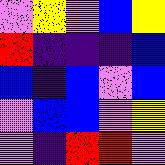[["violet", "yellow", "violet", "blue", "yellow"], ["red", "indigo", "indigo", "indigo", "blue"], ["blue", "indigo", "blue", "violet", "blue"], ["violet", "blue", "blue", "violet", "yellow"], ["violet", "indigo", "red", "red", "violet"]]